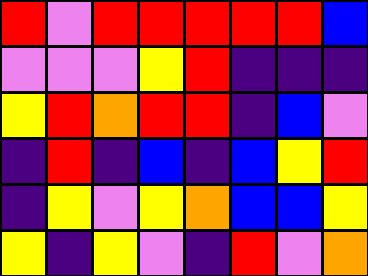[["red", "violet", "red", "red", "red", "red", "red", "blue"], ["violet", "violet", "violet", "yellow", "red", "indigo", "indigo", "indigo"], ["yellow", "red", "orange", "red", "red", "indigo", "blue", "violet"], ["indigo", "red", "indigo", "blue", "indigo", "blue", "yellow", "red"], ["indigo", "yellow", "violet", "yellow", "orange", "blue", "blue", "yellow"], ["yellow", "indigo", "yellow", "violet", "indigo", "red", "violet", "orange"]]